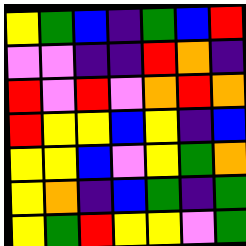[["yellow", "green", "blue", "indigo", "green", "blue", "red"], ["violet", "violet", "indigo", "indigo", "red", "orange", "indigo"], ["red", "violet", "red", "violet", "orange", "red", "orange"], ["red", "yellow", "yellow", "blue", "yellow", "indigo", "blue"], ["yellow", "yellow", "blue", "violet", "yellow", "green", "orange"], ["yellow", "orange", "indigo", "blue", "green", "indigo", "green"], ["yellow", "green", "red", "yellow", "yellow", "violet", "green"]]